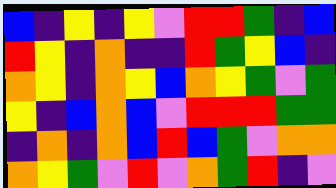[["blue", "indigo", "yellow", "indigo", "yellow", "violet", "red", "red", "green", "indigo", "blue"], ["red", "yellow", "indigo", "orange", "indigo", "indigo", "red", "green", "yellow", "blue", "indigo"], ["orange", "yellow", "indigo", "orange", "yellow", "blue", "orange", "yellow", "green", "violet", "green"], ["yellow", "indigo", "blue", "orange", "blue", "violet", "red", "red", "red", "green", "green"], ["indigo", "orange", "indigo", "orange", "blue", "red", "blue", "green", "violet", "orange", "orange"], ["orange", "yellow", "green", "violet", "red", "violet", "orange", "green", "red", "indigo", "violet"]]